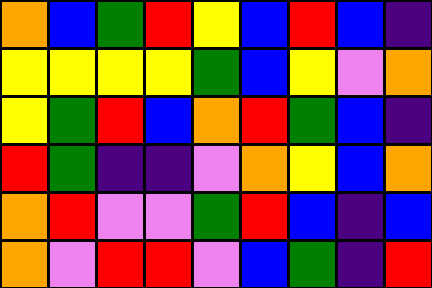[["orange", "blue", "green", "red", "yellow", "blue", "red", "blue", "indigo"], ["yellow", "yellow", "yellow", "yellow", "green", "blue", "yellow", "violet", "orange"], ["yellow", "green", "red", "blue", "orange", "red", "green", "blue", "indigo"], ["red", "green", "indigo", "indigo", "violet", "orange", "yellow", "blue", "orange"], ["orange", "red", "violet", "violet", "green", "red", "blue", "indigo", "blue"], ["orange", "violet", "red", "red", "violet", "blue", "green", "indigo", "red"]]